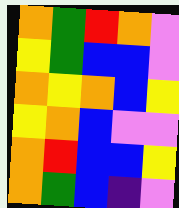[["orange", "green", "red", "orange", "violet"], ["yellow", "green", "blue", "blue", "violet"], ["orange", "yellow", "orange", "blue", "yellow"], ["yellow", "orange", "blue", "violet", "violet"], ["orange", "red", "blue", "blue", "yellow"], ["orange", "green", "blue", "indigo", "violet"]]